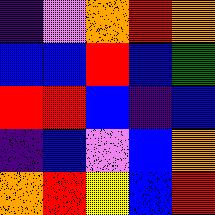[["indigo", "violet", "orange", "red", "orange"], ["blue", "blue", "red", "blue", "green"], ["red", "red", "blue", "indigo", "blue"], ["indigo", "blue", "violet", "blue", "orange"], ["orange", "red", "yellow", "blue", "red"]]